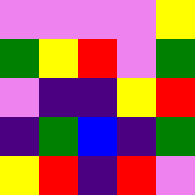[["violet", "violet", "violet", "violet", "yellow"], ["green", "yellow", "red", "violet", "green"], ["violet", "indigo", "indigo", "yellow", "red"], ["indigo", "green", "blue", "indigo", "green"], ["yellow", "red", "indigo", "red", "violet"]]